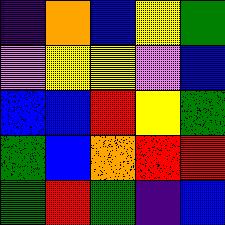[["indigo", "orange", "blue", "yellow", "green"], ["violet", "yellow", "yellow", "violet", "blue"], ["blue", "blue", "red", "yellow", "green"], ["green", "blue", "orange", "red", "red"], ["green", "red", "green", "indigo", "blue"]]